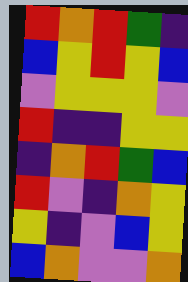[["red", "orange", "red", "green", "indigo"], ["blue", "yellow", "red", "yellow", "blue"], ["violet", "yellow", "yellow", "yellow", "violet"], ["red", "indigo", "indigo", "yellow", "yellow"], ["indigo", "orange", "red", "green", "blue"], ["red", "violet", "indigo", "orange", "yellow"], ["yellow", "indigo", "violet", "blue", "yellow"], ["blue", "orange", "violet", "violet", "orange"]]